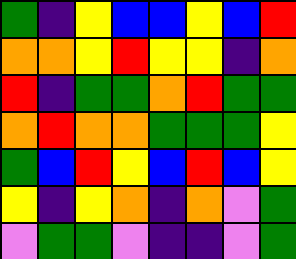[["green", "indigo", "yellow", "blue", "blue", "yellow", "blue", "red"], ["orange", "orange", "yellow", "red", "yellow", "yellow", "indigo", "orange"], ["red", "indigo", "green", "green", "orange", "red", "green", "green"], ["orange", "red", "orange", "orange", "green", "green", "green", "yellow"], ["green", "blue", "red", "yellow", "blue", "red", "blue", "yellow"], ["yellow", "indigo", "yellow", "orange", "indigo", "orange", "violet", "green"], ["violet", "green", "green", "violet", "indigo", "indigo", "violet", "green"]]